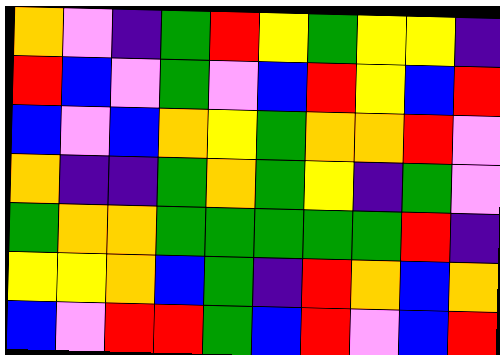[["orange", "violet", "indigo", "green", "red", "yellow", "green", "yellow", "yellow", "indigo"], ["red", "blue", "violet", "green", "violet", "blue", "red", "yellow", "blue", "red"], ["blue", "violet", "blue", "orange", "yellow", "green", "orange", "orange", "red", "violet"], ["orange", "indigo", "indigo", "green", "orange", "green", "yellow", "indigo", "green", "violet"], ["green", "orange", "orange", "green", "green", "green", "green", "green", "red", "indigo"], ["yellow", "yellow", "orange", "blue", "green", "indigo", "red", "orange", "blue", "orange"], ["blue", "violet", "red", "red", "green", "blue", "red", "violet", "blue", "red"]]